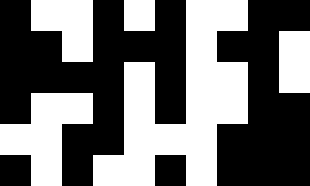[["black", "white", "white", "black", "white", "black", "white", "white", "black", "black"], ["black", "black", "white", "black", "black", "black", "white", "black", "black", "white"], ["black", "black", "black", "black", "white", "black", "white", "white", "black", "white"], ["black", "white", "white", "black", "white", "black", "white", "white", "black", "black"], ["white", "white", "black", "black", "white", "white", "white", "black", "black", "black"], ["black", "white", "black", "white", "white", "black", "white", "black", "black", "black"]]